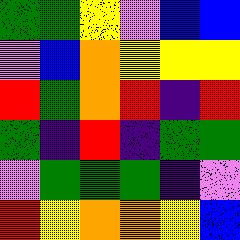[["green", "green", "yellow", "violet", "blue", "blue"], ["violet", "blue", "orange", "yellow", "yellow", "yellow"], ["red", "green", "orange", "red", "indigo", "red"], ["green", "indigo", "red", "indigo", "green", "green"], ["violet", "green", "green", "green", "indigo", "violet"], ["red", "yellow", "orange", "orange", "yellow", "blue"]]